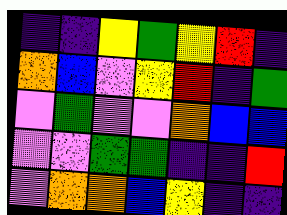[["indigo", "indigo", "yellow", "green", "yellow", "red", "indigo"], ["orange", "blue", "violet", "yellow", "red", "indigo", "green"], ["violet", "green", "violet", "violet", "orange", "blue", "blue"], ["violet", "violet", "green", "green", "indigo", "indigo", "red"], ["violet", "orange", "orange", "blue", "yellow", "indigo", "indigo"]]